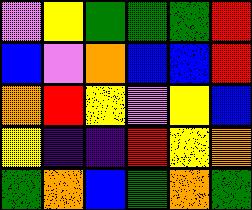[["violet", "yellow", "green", "green", "green", "red"], ["blue", "violet", "orange", "blue", "blue", "red"], ["orange", "red", "yellow", "violet", "yellow", "blue"], ["yellow", "indigo", "indigo", "red", "yellow", "orange"], ["green", "orange", "blue", "green", "orange", "green"]]